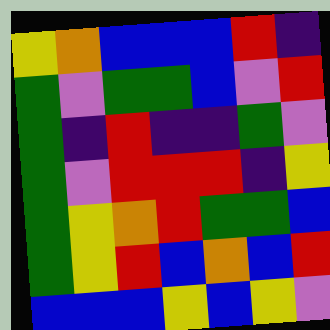[["yellow", "orange", "blue", "blue", "blue", "red", "indigo"], ["green", "violet", "green", "green", "blue", "violet", "red"], ["green", "indigo", "red", "indigo", "indigo", "green", "violet"], ["green", "violet", "red", "red", "red", "indigo", "yellow"], ["green", "yellow", "orange", "red", "green", "green", "blue"], ["green", "yellow", "red", "blue", "orange", "blue", "red"], ["blue", "blue", "blue", "yellow", "blue", "yellow", "violet"]]